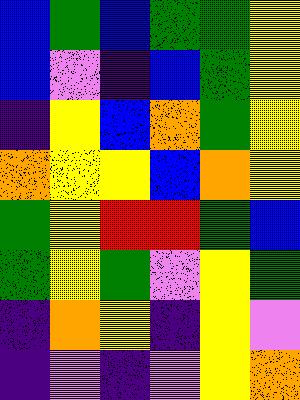[["blue", "green", "blue", "green", "green", "yellow"], ["blue", "violet", "indigo", "blue", "green", "yellow"], ["indigo", "yellow", "blue", "orange", "green", "yellow"], ["orange", "yellow", "yellow", "blue", "orange", "yellow"], ["green", "yellow", "red", "red", "green", "blue"], ["green", "yellow", "green", "violet", "yellow", "green"], ["indigo", "orange", "yellow", "indigo", "yellow", "violet"], ["indigo", "violet", "indigo", "violet", "yellow", "orange"]]